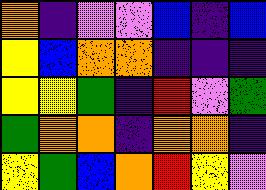[["orange", "indigo", "violet", "violet", "blue", "indigo", "blue"], ["yellow", "blue", "orange", "orange", "indigo", "indigo", "indigo"], ["yellow", "yellow", "green", "indigo", "red", "violet", "green"], ["green", "orange", "orange", "indigo", "orange", "orange", "indigo"], ["yellow", "green", "blue", "orange", "red", "yellow", "violet"]]